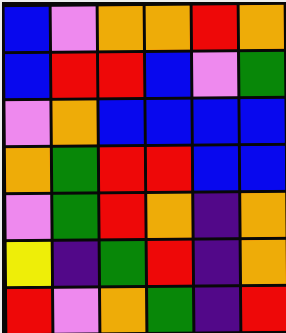[["blue", "violet", "orange", "orange", "red", "orange"], ["blue", "red", "red", "blue", "violet", "green"], ["violet", "orange", "blue", "blue", "blue", "blue"], ["orange", "green", "red", "red", "blue", "blue"], ["violet", "green", "red", "orange", "indigo", "orange"], ["yellow", "indigo", "green", "red", "indigo", "orange"], ["red", "violet", "orange", "green", "indigo", "red"]]